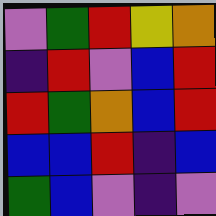[["violet", "green", "red", "yellow", "orange"], ["indigo", "red", "violet", "blue", "red"], ["red", "green", "orange", "blue", "red"], ["blue", "blue", "red", "indigo", "blue"], ["green", "blue", "violet", "indigo", "violet"]]